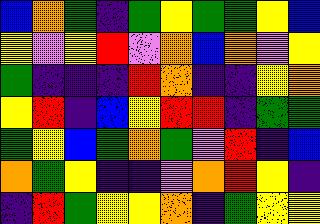[["blue", "orange", "green", "indigo", "green", "yellow", "green", "green", "yellow", "blue"], ["yellow", "violet", "yellow", "red", "violet", "orange", "blue", "orange", "violet", "yellow"], ["green", "indigo", "indigo", "indigo", "red", "orange", "indigo", "indigo", "yellow", "orange"], ["yellow", "red", "indigo", "blue", "yellow", "red", "red", "indigo", "green", "green"], ["green", "yellow", "blue", "green", "orange", "green", "violet", "red", "indigo", "blue"], ["orange", "green", "yellow", "indigo", "indigo", "violet", "orange", "red", "yellow", "indigo"], ["indigo", "red", "green", "yellow", "yellow", "orange", "indigo", "green", "yellow", "yellow"]]